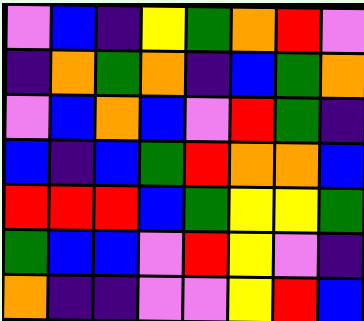[["violet", "blue", "indigo", "yellow", "green", "orange", "red", "violet"], ["indigo", "orange", "green", "orange", "indigo", "blue", "green", "orange"], ["violet", "blue", "orange", "blue", "violet", "red", "green", "indigo"], ["blue", "indigo", "blue", "green", "red", "orange", "orange", "blue"], ["red", "red", "red", "blue", "green", "yellow", "yellow", "green"], ["green", "blue", "blue", "violet", "red", "yellow", "violet", "indigo"], ["orange", "indigo", "indigo", "violet", "violet", "yellow", "red", "blue"]]